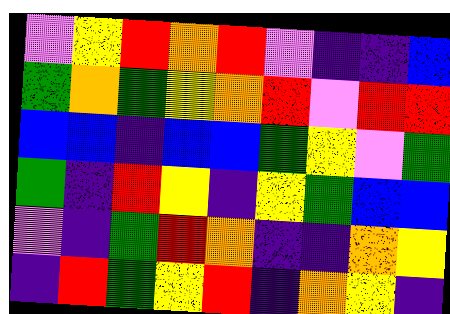[["violet", "yellow", "red", "orange", "red", "violet", "indigo", "indigo", "blue"], ["green", "orange", "green", "yellow", "orange", "red", "violet", "red", "red"], ["blue", "blue", "indigo", "blue", "blue", "green", "yellow", "violet", "green"], ["green", "indigo", "red", "yellow", "indigo", "yellow", "green", "blue", "blue"], ["violet", "indigo", "green", "red", "orange", "indigo", "indigo", "orange", "yellow"], ["indigo", "red", "green", "yellow", "red", "indigo", "orange", "yellow", "indigo"]]